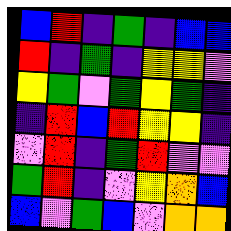[["blue", "red", "indigo", "green", "indigo", "blue", "blue"], ["red", "indigo", "green", "indigo", "yellow", "yellow", "violet"], ["yellow", "green", "violet", "green", "yellow", "green", "indigo"], ["indigo", "red", "blue", "red", "yellow", "yellow", "indigo"], ["violet", "red", "indigo", "green", "red", "violet", "violet"], ["green", "red", "indigo", "violet", "yellow", "orange", "blue"], ["blue", "violet", "green", "blue", "violet", "orange", "orange"]]